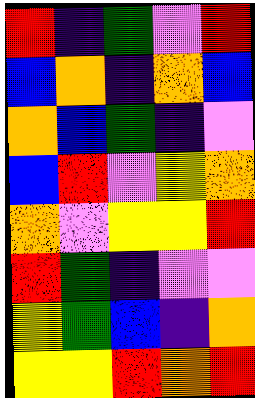[["red", "indigo", "green", "violet", "red"], ["blue", "orange", "indigo", "orange", "blue"], ["orange", "blue", "green", "indigo", "violet"], ["blue", "red", "violet", "yellow", "orange"], ["orange", "violet", "yellow", "yellow", "red"], ["red", "green", "indigo", "violet", "violet"], ["yellow", "green", "blue", "indigo", "orange"], ["yellow", "yellow", "red", "orange", "red"]]